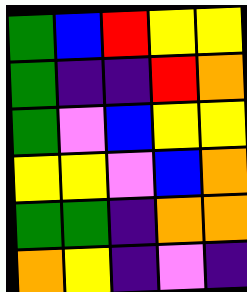[["green", "blue", "red", "yellow", "yellow"], ["green", "indigo", "indigo", "red", "orange"], ["green", "violet", "blue", "yellow", "yellow"], ["yellow", "yellow", "violet", "blue", "orange"], ["green", "green", "indigo", "orange", "orange"], ["orange", "yellow", "indigo", "violet", "indigo"]]